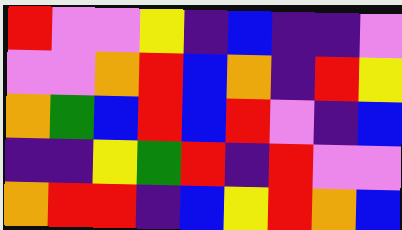[["red", "violet", "violet", "yellow", "indigo", "blue", "indigo", "indigo", "violet"], ["violet", "violet", "orange", "red", "blue", "orange", "indigo", "red", "yellow"], ["orange", "green", "blue", "red", "blue", "red", "violet", "indigo", "blue"], ["indigo", "indigo", "yellow", "green", "red", "indigo", "red", "violet", "violet"], ["orange", "red", "red", "indigo", "blue", "yellow", "red", "orange", "blue"]]